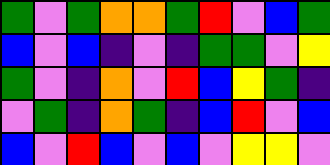[["green", "violet", "green", "orange", "orange", "green", "red", "violet", "blue", "green"], ["blue", "violet", "blue", "indigo", "violet", "indigo", "green", "green", "violet", "yellow"], ["green", "violet", "indigo", "orange", "violet", "red", "blue", "yellow", "green", "indigo"], ["violet", "green", "indigo", "orange", "green", "indigo", "blue", "red", "violet", "blue"], ["blue", "violet", "red", "blue", "violet", "blue", "violet", "yellow", "yellow", "violet"]]